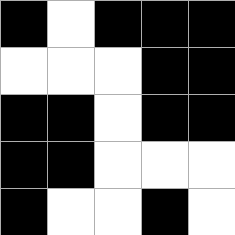[["black", "white", "black", "black", "black"], ["white", "white", "white", "black", "black"], ["black", "black", "white", "black", "black"], ["black", "black", "white", "white", "white"], ["black", "white", "white", "black", "white"]]